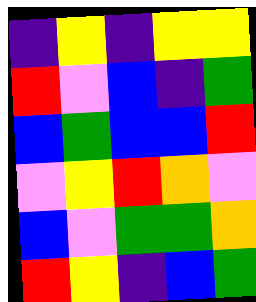[["indigo", "yellow", "indigo", "yellow", "yellow"], ["red", "violet", "blue", "indigo", "green"], ["blue", "green", "blue", "blue", "red"], ["violet", "yellow", "red", "orange", "violet"], ["blue", "violet", "green", "green", "orange"], ["red", "yellow", "indigo", "blue", "green"]]